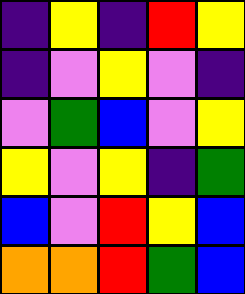[["indigo", "yellow", "indigo", "red", "yellow"], ["indigo", "violet", "yellow", "violet", "indigo"], ["violet", "green", "blue", "violet", "yellow"], ["yellow", "violet", "yellow", "indigo", "green"], ["blue", "violet", "red", "yellow", "blue"], ["orange", "orange", "red", "green", "blue"]]